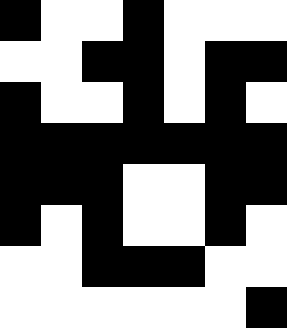[["black", "white", "white", "black", "white", "white", "white"], ["white", "white", "black", "black", "white", "black", "black"], ["black", "white", "white", "black", "white", "black", "white"], ["black", "black", "black", "black", "black", "black", "black"], ["black", "black", "black", "white", "white", "black", "black"], ["black", "white", "black", "white", "white", "black", "white"], ["white", "white", "black", "black", "black", "white", "white"], ["white", "white", "white", "white", "white", "white", "black"]]